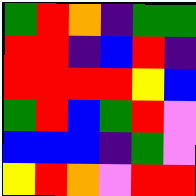[["green", "red", "orange", "indigo", "green", "green"], ["red", "red", "indigo", "blue", "red", "indigo"], ["red", "red", "red", "red", "yellow", "blue"], ["green", "red", "blue", "green", "red", "violet"], ["blue", "blue", "blue", "indigo", "green", "violet"], ["yellow", "red", "orange", "violet", "red", "red"]]